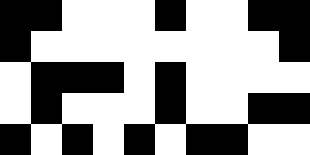[["black", "black", "white", "white", "white", "black", "white", "white", "black", "black"], ["black", "white", "white", "white", "white", "white", "white", "white", "white", "black"], ["white", "black", "black", "black", "white", "black", "white", "white", "white", "white"], ["white", "black", "white", "white", "white", "black", "white", "white", "black", "black"], ["black", "white", "black", "white", "black", "white", "black", "black", "white", "white"]]